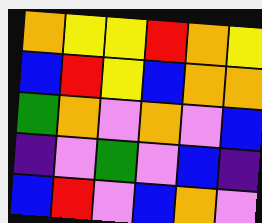[["orange", "yellow", "yellow", "red", "orange", "yellow"], ["blue", "red", "yellow", "blue", "orange", "orange"], ["green", "orange", "violet", "orange", "violet", "blue"], ["indigo", "violet", "green", "violet", "blue", "indigo"], ["blue", "red", "violet", "blue", "orange", "violet"]]